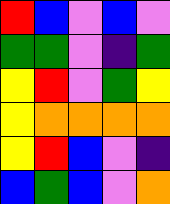[["red", "blue", "violet", "blue", "violet"], ["green", "green", "violet", "indigo", "green"], ["yellow", "red", "violet", "green", "yellow"], ["yellow", "orange", "orange", "orange", "orange"], ["yellow", "red", "blue", "violet", "indigo"], ["blue", "green", "blue", "violet", "orange"]]